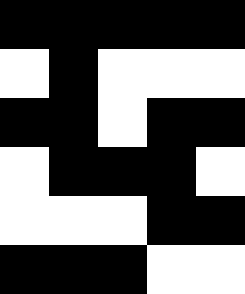[["black", "black", "black", "black", "black"], ["white", "black", "white", "white", "white"], ["black", "black", "white", "black", "black"], ["white", "black", "black", "black", "white"], ["white", "white", "white", "black", "black"], ["black", "black", "black", "white", "white"]]